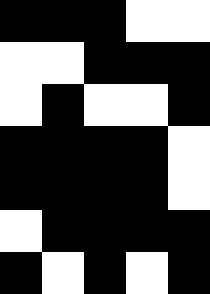[["black", "black", "black", "white", "white"], ["white", "white", "black", "black", "black"], ["white", "black", "white", "white", "black"], ["black", "black", "black", "black", "white"], ["black", "black", "black", "black", "white"], ["white", "black", "black", "black", "black"], ["black", "white", "black", "white", "black"]]